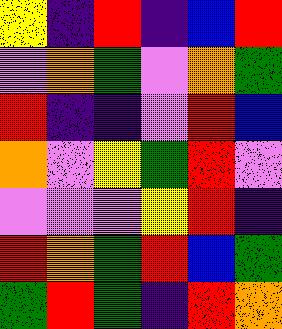[["yellow", "indigo", "red", "indigo", "blue", "red"], ["violet", "orange", "green", "violet", "orange", "green"], ["red", "indigo", "indigo", "violet", "red", "blue"], ["orange", "violet", "yellow", "green", "red", "violet"], ["violet", "violet", "violet", "yellow", "red", "indigo"], ["red", "orange", "green", "red", "blue", "green"], ["green", "red", "green", "indigo", "red", "orange"]]